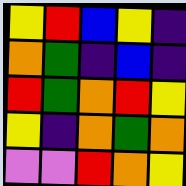[["yellow", "red", "blue", "yellow", "indigo"], ["orange", "green", "indigo", "blue", "indigo"], ["red", "green", "orange", "red", "yellow"], ["yellow", "indigo", "orange", "green", "orange"], ["violet", "violet", "red", "orange", "yellow"]]